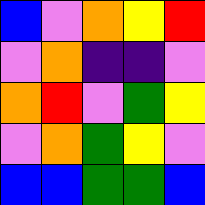[["blue", "violet", "orange", "yellow", "red"], ["violet", "orange", "indigo", "indigo", "violet"], ["orange", "red", "violet", "green", "yellow"], ["violet", "orange", "green", "yellow", "violet"], ["blue", "blue", "green", "green", "blue"]]